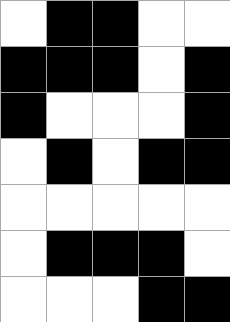[["white", "black", "black", "white", "white"], ["black", "black", "black", "white", "black"], ["black", "white", "white", "white", "black"], ["white", "black", "white", "black", "black"], ["white", "white", "white", "white", "white"], ["white", "black", "black", "black", "white"], ["white", "white", "white", "black", "black"]]